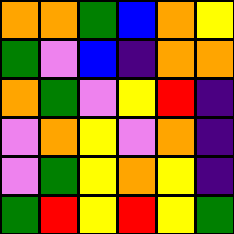[["orange", "orange", "green", "blue", "orange", "yellow"], ["green", "violet", "blue", "indigo", "orange", "orange"], ["orange", "green", "violet", "yellow", "red", "indigo"], ["violet", "orange", "yellow", "violet", "orange", "indigo"], ["violet", "green", "yellow", "orange", "yellow", "indigo"], ["green", "red", "yellow", "red", "yellow", "green"]]